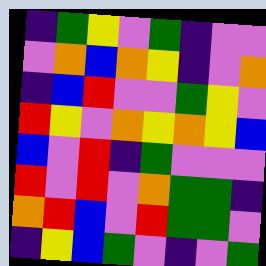[["indigo", "green", "yellow", "violet", "green", "indigo", "violet", "violet"], ["violet", "orange", "blue", "orange", "yellow", "indigo", "violet", "orange"], ["indigo", "blue", "red", "violet", "violet", "green", "yellow", "violet"], ["red", "yellow", "violet", "orange", "yellow", "orange", "yellow", "blue"], ["blue", "violet", "red", "indigo", "green", "violet", "violet", "violet"], ["red", "violet", "red", "violet", "orange", "green", "green", "indigo"], ["orange", "red", "blue", "violet", "red", "green", "green", "violet"], ["indigo", "yellow", "blue", "green", "violet", "indigo", "violet", "green"]]